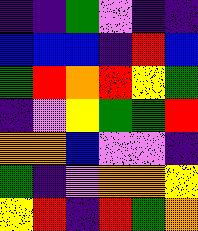[["indigo", "indigo", "green", "violet", "indigo", "indigo"], ["blue", "blue", "blue", "indigo", "red", "blue"], ["green", "red", "orange", "red", "yellow", "green"], ["indigo", "violet", "yellow", "green", "green", "red"], ["orange", "orange", "blue", "violet", "violet", "indigo"], ["green", "indigo", "violet", "orange", "orange", "yellow"], ["yellow", "red", "indigo", "red", "green", "orange"]]